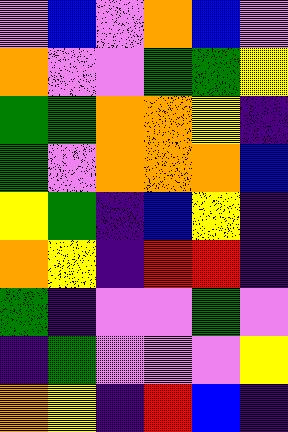[["violet", "blue", "violet", "orange", "blue", "violet"], ["orange", "violet", "violet", "green", "green", "yellow"], ["green", "green", "orange", "orange", "yellow", "indigo"], ["green", "violet", "orange", "orange", "orange", "blue"], ["yellow", "green", "indigo", "blue", "yellow", "indigo"], ["orange", "yellow", "indigo", "red", "red", "indigo"], ["green", "indigo", "violet", "violet", "green", "violet"], ["indigo", "green", "violet", "violet", "violet", "yellow"], ["orange", "yellow", "indigo", "red", "blue", "indigo"]]